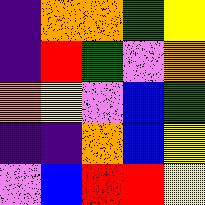[["indigo", "orange", "orange", "green", "yellow"], ["indigo", "red", "green", "violet", "orange"], ["orange", "yellow", "violet", "blue", "green"], ["indigo", "indigo", "orange", "blue", "yellow"], ["violet", "blue", "red", "red", "yellow"]]